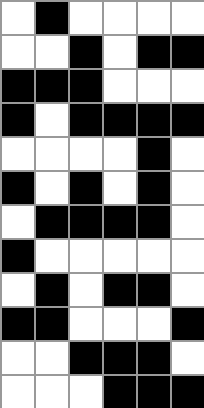[["white", "black", "white", "white", "white", "white"], ["white", "white", "black", "white", "black", "black"], ["black", "black", "black", "white", "white", "white"], ["black", "white", "black", "black", "black", "black"], ["white", "white", "white", "white", "black", "white"], ["black", "white", "black", "white", "black", "white"], ["white", "black", "black", "black", "black", "white"], ["black", "white", "white", "white", "white", "white"], ["white", "black", "white", "black", "black", "white"], ["black", "black", "white", "white", "white", "black"], ["white", "white", "black", "black", "black", "white"], ["white", "white", "white", "black", "black", "black"]]